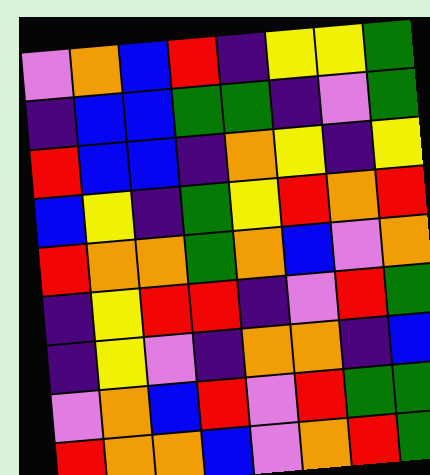[["violet", "orange", "blue", "red", "indigo", "yellow", "yellow", "green"], ["indigo", "blue", "blue", "green", "green", "indigo", "violet", "green"], ["red", "blue", "blue", "indigo", "orange", "yellow", "indigo", "yellow"], ["blue", "yellow", "indigo", "green", "yellow", "red", "orange", "red"], ["red", "orange", "orange", "green", "orange", "blue", "violet", "orange"], ["indigo", "yellow", "red", "red", "indigo", "violet", "red", "green"], ["indigo", "yellow", "violet", "indigo", "orange", "orange", "indigo", "blue"], ["violet", "orange", "blue", "red", "violet", "red", "green", "green"], ["red", "orange", "orange", "blue", "violet", "orange", "red", "green"]]